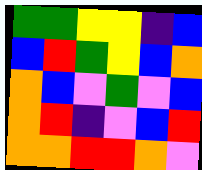[["green", "green", "yellow", "yellow", "indigo", "blue"], ["blue", "red", "green", "yellow", "blue", "orange"], ["orange", "blue", "violet", "green", "violet", "blue"], ["orange", "red", "indigo", "violet", "blue", "red"], ["orange", "orange", "red", "red", "orange", "violet"]]